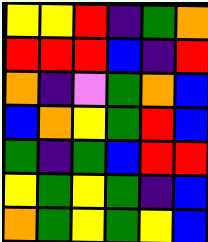[["yellow", "yellow", "red", "indigo", "green", "orange"], ["red", "red", "red", "blue", "indigo", "red"], ["orange", "indigo", "violet", "green", "orange", "blue"], ["blue", "orange", "yellow", "green", "red", "blue"], ["green", "indigo", "green", "blue", "red", "red"], ["yellow", "green", "yellow", "green", "indigo", "blue"], ["orange", "green", "yellow", "green", "yellow", "blue"]]